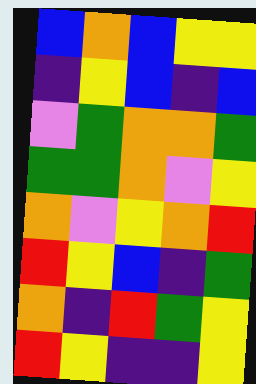[["blue", "orange", "blue", "yellow", "yellow"], ["indigo", "yellow", "blue", "indigo", "blue"], ["violet", "green", "orange", "orange", "green"], ["green", "green", "orange", "violet", "yellow"], ["orange", "violet", "yellow", "orange", "red"], ["red", "yellow", "blue", "indigo", "green"], ["orange", "indigo", "red", "green", "yellow"], ["red", "yellow", "indigo", "indigo", "yellow"]]